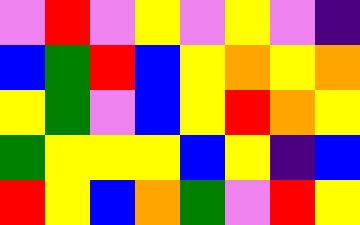[["violet", "red", "violet", "yellow", "violet", "yellow", "violet", "indigo"], ["blue", "green", "red", "blue", "yellow", "orange", "yellow", "orange"], ["yellow", "green", "violet", "blue", "yellow", "red", "orange", "yellow"], ["green", "yellow", "yellow", "yellow", "blue", "yellow", "indigo", "blue"], ["red", "yellow", "blue", "orange", "green", "violet", "red", "yellow"]]